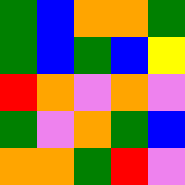[["green", "blue", "orange", "orange", "green"], ["green", "blue", "green", "blue", "yellow"], ["red", "orange", "violet", "orange", "violet"], ["green", "violet", "orange", "green", "blue"], ["orange", "orange", "green", "red", "violet"]]